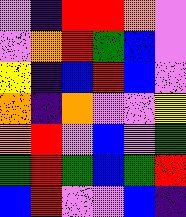[["violet", "indigo", "red", "red", "orange", "violet"], ["violet", "orange", "red", "green", "blue", "violet"], ["yellow", "indigo", "blue", "red", "blue", "violet"], ["orange", "indigo", "orange", "violet", "violet", "yellow"], ["orange", "red", "violet", "blue", "violet", "green"], ["green", "red", "green", "blue", "green", "red"], ["blue", "red", "violet", "violet", "blue", "indigo"]]